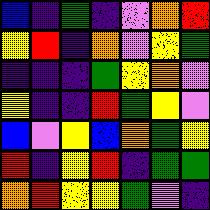[["blue", "indigo", "green", "indigo", "violet", "orange", "red"], ["yellow", "red", "indigo", "orange", "violet", "yellow", "green"], ["indigo", "indigo", "indigo", "green", "yellow", "orange", "violet"], ["yellow", "indigo", "indigo", "red", "green", "yellow", "violet"], ["blue", "violet", "yellow", "blue", "orange", "green", "yellow"], ["red", "indigo", "yellow", "red", "indigo", "green", "green"], ["orange", "red", "yellow", "yellow", "green", "violet", "indigo"]]